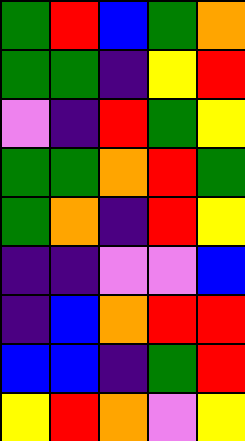[["green", "red", "blue", "green", "orange"], ["green", "green", "indigo", "yellow", "red"], ["violet", "indigo", "red", "green", "yellow"], ["green", "green", "orange", "red", "green"], ["green", "orange", "indigo", "red", "yellow"], ["indigo", "indigo", "violet", "violet", "blue"], ["indigo", "blue", "orange", "red", "red"], ["blue", "blue", "indigo", "green", "red"], ["yellow", "red", "orange", "violet", "yellow"]]